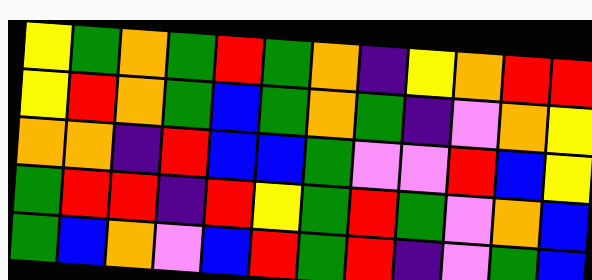[["yellow", "green", "orange", "green", "red", "green", "orange", "indigo", "yellow", "orange", "red", "red"], ["yellow", "red", "orange", "green", "blue", "green", "orange", "green", "indigo", "violet", "orange", "yellow"], ["orange", "orange", "indigo", "red", "blue", "blue", "green", "violet", "violet", "red", "blue", "yellow"], ["green", "red", "red", "indigo", "red", "yellow", "green", "red", "green", "violet", "orange", "blue"], ["green", "blue", "orange", "violet", "blue", "red", "green", "red", "indigo", "violet", "green", "blue"]]